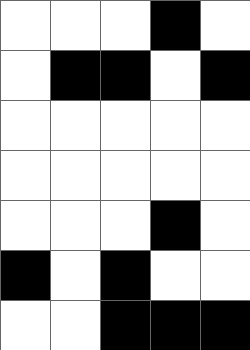[["white", "white", "white", "black", "white"], ["white", "black", "black", "white", "black"], ["white", "white", "white", "white", "white"], ["white", "white", "white", "white", "white"], ["white", "white", "white", "black", "white"], ["black", "white", "black", "white", "white"], ["white", "white", "black", "black", "black"]]